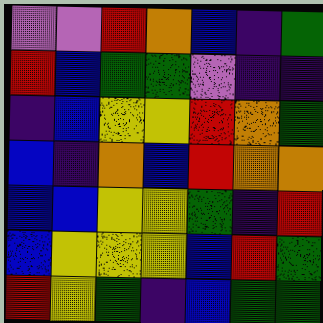[["violet", "violet", "red", "orange", "blue", "indigo", "green"], ["red", "blue", "green", "green", "violet", "indigo", "indigo"], ["indigo", "blue", "yellow", "yellow", "red", "orange", "green"], ["blue", "indigo", "orange", "blue", "red", "orange", "orange"], ["blue", "blue", "yellow", "yellow", "green", "indigo", "red"], ["blue", "yellow", "yellow", "yellow", "blue", "red", "green"], ["red", "yellow", "green", "indigo", "blue", "green", "green"]]